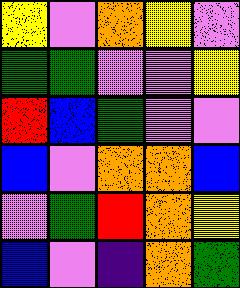[["yellow", "violet", "orange", "yellow", "violet"], ["green", "green", "violet", "violet", "yellow"], ["red", "blue", "green", "violet", "violet"], ["blue", "violet", "orange", "orange", "blue"], ["violet", "green", "red", "orange", "yellow"], ["blue", "violet", "indigo", "orange", "green"]]